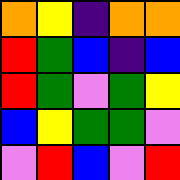[["orange", "yellow", "indigo", "orange", "orange"], ["red", "green", "blue", "indigo", "blue"], ["red", "green", "violet", "green", "yellow"], ["blue", "yellow", "green", "green", "violet"], ["violet", "red", "blue", "violet", "red"]]